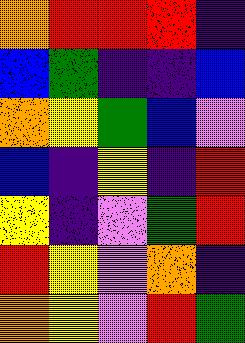[["orange", "red", "red", "red", "indigo"], ["blue", "green", "indigo", "indigo", "blue"], ["orange", "yellow", "green", "blue", "violet"], ["blue", "indigo", "yellow", "indigo", "red"], ["yellow", "indigo", "violet", "green", "red"], ["red", "yellow", "violet", "orange", "indigo"], ["orange", "yellow", "violet", "red", "green"]]